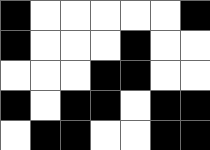[["black", "white", "white", "white", "white", "white", "black"], ["black", "white", "white", "white", "black", "white", "white"], ["white", "white", "white", "black", "black", "white", "white"], ["black", "white", "black", "black", "white", "black", "black"], ["white", "black", "black", "white", "white", "black", "black"]]